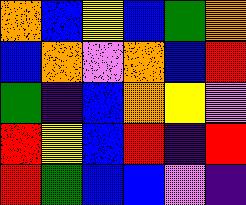[["orange", "blue", "yellow", "blue", "green", "orange"], ["blue", "orange", "violet", "orange", "blue", "red"], ["green", "indigo", "blue", "orange", "yellow", "violet"], ["red", "yellow", "blue", "red", "indigo", "red"], ["red", "green", "blue", "blue", "violet", "indigo"]]